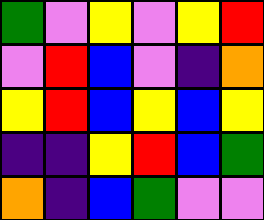[["green", "violet", "yellow", "violet", "yellow", "red"], ["violet", "red", "blue", "violet", "indigo", "orange"], ["yellow", "red", "blue", "yellow", "blue", "yellow"], ["indigo", "indigo", "yellow", "red", "blue", "green"], ["orange", "indigo", "blue", "green", "violet", "violet"]]